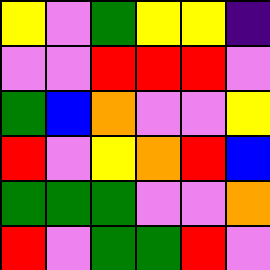[["yellow", "violet", "green", "yellow", "yellow", "indigo"], ["violet", "violet", "red", "red", "red", "violet"], ["green", "blue", "orange", "violet", "violet", "yellow"], ["red", "violet", "yellow", "orange", "red", "blue"], ["green", "green", "green", "violet", "violet", "orange"], ["red", "violet", "green", "green", "red", "violet"]]